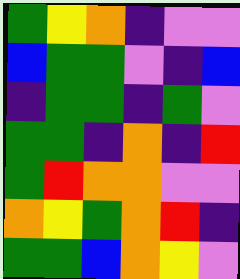[["green", "yellow", "orange", "indigo", "violet", "violet"], ["blue", "green", "green", "violet", "indigo", "blue"], ["indigo", "green", "green", "indigo", "green", "violet"], ["green", "green", "indigo", "orange", "indigo", "red"], ["green", "red", "orange", "orange", "violet", "violet"], ["orange", "yellow", "green", "orange", "red", "indigo"], ["green", "green", "blue", "orange", "yellow", "violet"]]